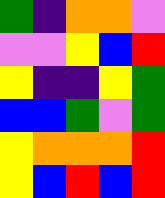[["green", "indigo", "orange", "orange", "violet"], ["violet", "violet", "yellow", "blue", "red"], ["yellow", "indigo", "indigo", "yellow", "green"], ["blue", "blue", "green", "violet", "green"], ["yellow", "orange", "orange", "orange", "red"], ["yellow", "blue", "red", "blue", "red"]]